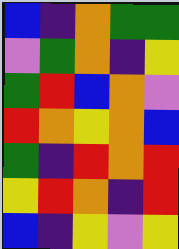[["blue", "indigo", "orange", "green", "green"], ["violet", "green", "orange", "indigo", "yellow"], ["green", "red", "blue", "orange", "violet"], ["red", "orange", "yellow", "orange", "blue"], ["green", "indigo", "red", "orange", "red"], ["yellow", "red", "orange", "indigo", "red"], ["blue", "indigo", "yellow", "violet", "yellow"]]